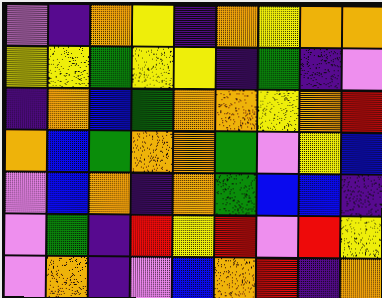[["violet", "indigo", "orange", "yellow", "indigo", "orange", "yellow", "orange", "orange"], ["yellow", "yellow", "green", "yellow", "yellow", "indigo", "green", "indigo", "violet"], ["indigo", "orange", "blue", "green", "orange", "orange", "yellow", "orange", "red"], ["orange", "blue", "green", "orange", "orange", "green", "violet", "yellow", "blue"], ["violet", "blue", "orange", "indigo", "orange", "green", "blue", "blue", "indigo"], ["violet", "green", "indigo", "red", "yellow", "red", "violet", "red", "yellow"], ["violet", "orange", "indigo", "violet", "blue", "orange", "red", "indigo", "orange"]]